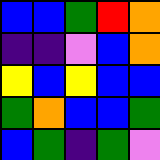[["blue", "blue", "green", "red", "orange"], ["indigo", "indigo", "violet", "blue", "orange"], ["yellow", "blue", "yellow", "blue", "blue"], ["green", "orange", "blue", "blue", "green"], ["blue", "green", "indigo", "green", "violet"]]